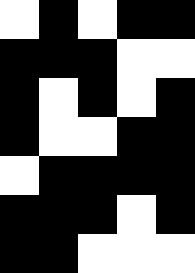[["white", "black", "white", "black", "black"], ["black", "black", "black", "white", "white"], ["black", "white", "black", "white", "black"], ["black", "white", "white", "black", "black"], ["white", "black", "black", "black", "black"], ["black", "black", "black", "white", "black"], ["black", "black", "white", "white", "white"]]